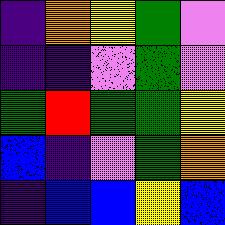[["indigo", "orange", "yellow", "green", "violet"], ["indigo", "indigo", "violet", "green", "violet"], ["green", "red", "green", "green", "yellow"], ["blue", "indigo", "violet", "green", "orange"], ["indigo", "blue", "blue", "yellow", "blue"]]